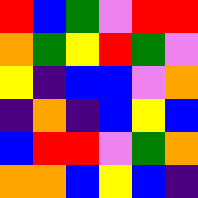[["red", "blue", "green", "violet", "red", "red"], ["orange", "green", "yellow", "red", "green", "violet"], ["yellow", "indigo", "blue", "blue", "violet", "orange"], ["indigo", "orange", "indigo", "blue", "yellow", "blue"], ["blue", "red", "red", "violet", "green", "orange"], ["orange", "orange", "blue", "yellow", "blue", "indigo"]]